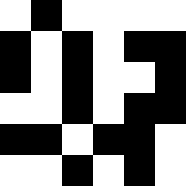[["white", "black", "white", "white", "white", "white"], ["black", "white", "black", "white", "black", "black"], ["black", "white", "black", "white", "white", "black"], ["white", "white", "black", "white", "black", "black"], ["black", "black", "white", "black", "black", "white"], ["white", "white", "black", "white", "black", "white"]]